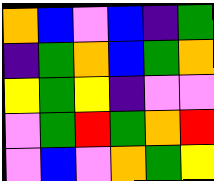[["orange", "blue", "violet", "blue", "indigo", "green"], ["indigo", "green", "orange", "blue", "green", "orange"], ["yellow", "green", "yellow", "indigo", "violet", "violet"], ["violet", "green", "red", "green", "orange", "red"], ["violet", "blue", "violet", "orange", "green", "yellow"]]